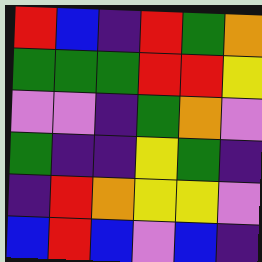[["red", "blue", "indigo", "red", "green", "orange"], ["green", "green", "green", "red", "red", "yellow"], ["violet", "violet", "indigo", "green", "orange", "violet"], ["green", "indigo", "indigo", "yellow", "green", "indigo"], ["indigo", "red", "orange", "yellow", "yellow", "violet"], ["blue", "red", "blue", "violet", "blue", "indigo"]]